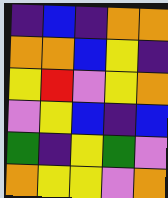[["indigo", "blue", "indigo", "orange", "orange"], ["orange", "orange", "blue", "yellow", "indigo"], ["yellow", "red", "violet", "yellow", "orange"], ["violet", "yellow", "blue", "indigo", "blue"], ["green", "indigo", "yellow", "green", "violet"], ["orange", "yellow", "yellow", "violet", "orange"]]